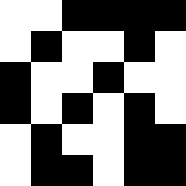[["white", "white", "black", "black", "black", "black"], ["white", "black", "white", "white", "black", "white"], ["black", "white", "white", "black", "white", "white"], ["black", "white", "black", "white", "black", "white"], ["white", "black", "white", "white", "black", "black"], ["white", "black", "black", "white", "black", "black"]]